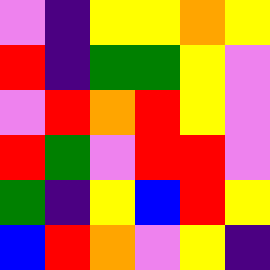[["violet", "indigo", "yellow", "yellow", "orange", "yellow"], ["red", "indigo", "green", "green", "yellow", "violet"], ["violet", "red", "orange", "red", "yellow", "violet"], ["red", "green", "violet", "red", "red", "violet"], ["green", "indigo", "yellow", "blue", "red", "yellow"], ["blue", "red", "orange", "violet", "yellow", "indigo"]]